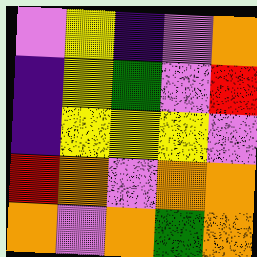[["violet", "yellow", "indigo", "violet", "orange"], ["indigo", "yellow", "green", "violet", "red"], ["indigo", "yellow", "yellow", "yellow", "violet"], ["red", "orange", "violet", "orange", "orange"], ["orange", "violet", "orange", "green", "orange"]]